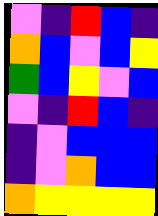[["violet", "indigo", "red", "blue", "indigo"], ["orange", "blue", "violet", "blue", "yellow"], ["green", "blue", "yellow", "violet", "blue"], ["violet", "indigo", "red", "blue", "indigo"], ["indigo", "violet", "blue", "blue", "blue"], ["indigo", "violet", "orange", "blue", "blue"], ["orange", "yellow", "yellow", "yellow", "yellow"]]